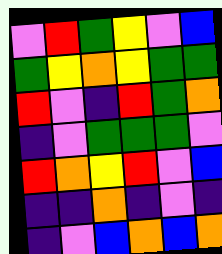[["violet", "red", "green", "yellow", "violet", "blue"], ["green", "yellow", "orange", "yellow", "green", "green"], ["red", "violet", "indigo", "red", "green", "orange"], ["indigo", "violet", "green", "green", "green", "violet"], ["red", "orange", "yellow", "red", "violet", "blue"], ["indigo", "indigo", "orange", "indigo", "violet", "indigo"], ["indigo", "violet", "blue", "orange", "blue", "orange"]]